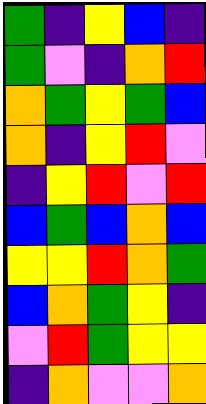[["green", "indigo", "yellow", "blue", "indigo"], ["green", "violet", "indigo", "orange", "red"], ["orange", "green", "yellow", "green", "blue"], ["orange", "indigo", "yellow", "red", "violet"], ["indigo", "yellow", "red", "violet", "red"], ["blue", "green", "blue", "orange", "blue"], ["yellow", "yellow", "red", "orange", "green"], ["blue", "orange", "green", "yellow", "indigo"], ["violet", "red", "green", "yellow", "yellow"], ["indigo", "orange", "violet", "violet", "orange"]]